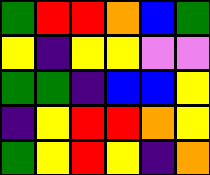[["green", "red", "red", "orange", "blue", "green"], ["yellow", "indigo", "yellow", "yellow", "violet", "violet"], ["green", "green", "indigo", "blue", "blue", "yellow"], ["indigo", "yellow", "red", "red", "orange", "yellow"], ["green", "yellow", "red", "yellow", "indigo", "orange"]]